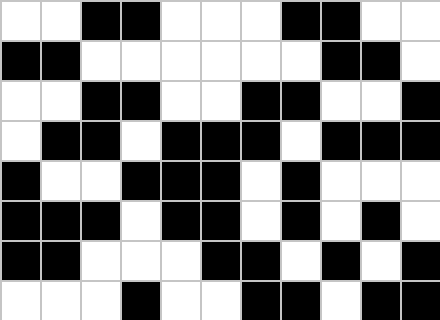[["white", "white", "black", "black", "white", "white", "white", "black", "black", "white", "white"], ["black", "black", "white", "white", "white", "white", "white", "white", "black", "black", "white"], ["white", "white", "black", "black", "white", "white", "black", "black", "white", "white", "black"], ["white", "black", "black", "white", "black", "black", "black", "white", "black", "black", "black"], ["black", "white", "white", "black", "black", "black", "white", "black", "white", "white", "white"], ["black", "black", "black", "white", "black", "black", "white", "black", "white", "black", "white"], ["black", "black", "white", "white", "white", "black", "black", "white", "black", "white", "black"], ["white", "white", "white", "black", "white", "white", "black", "black", "white", "black", "black"]]